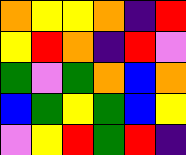[["orange", "yellow", "yellow", "orange", "indigo", "red"], ["yellow", "red", "orange", "indigo", "red", "violet"], ["green", "violet", "green", "orange", "blue", "orange"], ["blue", "green", "yellow", "green", "blue", "yellow"], ["violet", "yellow", "red", "green", "red", "indigo"]]